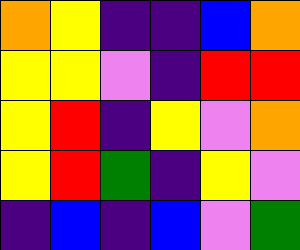[["orange", "yellow", "indigo", "indigo", "blue", "orange"], ["yellow", "yellow", "violet", "indigo", "red", "red"], ["yellow", "red", "indigo", "yellow", "violet", "orange"], ["yellow", "red", "green", "indigo", "yellow", "violet"], ["indigo", "blue", "indigo", "blue", "violet", "green"]]